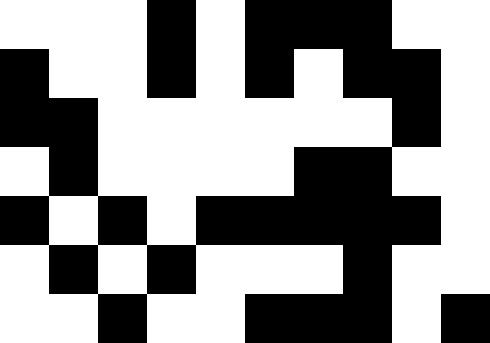[["white", "white", "white", "black", "white", "black", "black", "black", "white", "white"], ["black", "white", "white", "black", "white", "black", "white", "black", "black", "white"], ["black", "black", "white", "white", "white", "white", "white", "white", "black", "white"], ["white", "black", "white", "white", "white", "white", "black", "black", "white", "white"], ["black", "white", "black", "white", "black", "black", "black", "black", "black", "white"], ["white", "black", "white", "black", "white", "white", "white", "black", "white", "white"], ["white", "white", "black", "white", "white", "black", "black", "black", "white", "black"]]